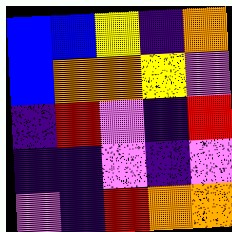[["blue", "blue", "yellow", "indigo", "orange"], ["blue", "orange", "orange", "yellow", "violet"], ["indigo", "red", "violet", "indigo", "red"], ["indigo", "indigo", "violet", "indigo", "violet"], ["violet", "indigo", "red", "orange", "orange"]]